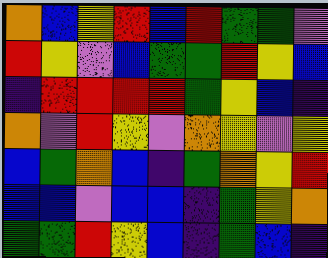[["orange", "blue", "yellow", "red", "blue", "red", "green", "green", "violet"], ["red", "yellow", "violet", "blue", "green", "green", "red", "yellow", "blue"], ["indigo", "red", "red", "red", "red", "green", "yellow", "blue", "indigo"], ["orange", "violet", "red", "yellow", "violet", "orange", "yellow", "violet", "yellow"], ["blue", "green", "orange", "blue", "indigo", "green", "orange", "yellow", "red"], ["blue", "blue", "violet", "blue", "blue", "indigo", "green", "yellow", "orange"], ["green", "green", "red", "yellow", "blue", "indigo", "green", "blue", "indigo"]]